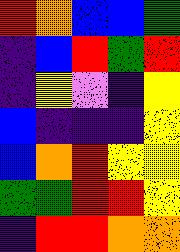[["red", "orange", "blue", "blue", "green"], ["indigo", "blue", "red", "green", "red"], ["indigo", "yellow", "violet", "indigo", "yellow"], ["blue", "indigo", "indigo", "indigo", "yellow"], ["blue", "orange", "red", "yellow", "yellow"], ["green", "green", "red", "red", "yellow"], ["indigo", "red", "red", "orange", "orange"]]